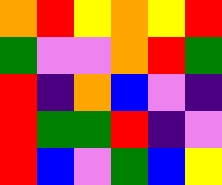[["orange", "red", "yellow", "orange", "yellow", "red"], ["green", "violet", "violet", "orange", "red", "green"], ["red", "indigo", "orange", "blue", "violet", "indigo"], ["red", "green", "green", "red", "indigo", "violet"], ["red", "blue", "violet", "green", "blue", "yellow"]]